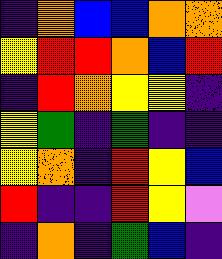[["indigo", "orange", "blue", "blue", "orange", "orange"], ["yellow", "red", "red", "orange", "blue", "red"], ["indigo", "red", "orange", "yellow", "yellow", "indigo"], ["yellow", "green", "indigo", "green", "indigo", "indigo"], ["yellow", "orange", "indigo", "red", "yellow", "blue"], ["red", "indigo", "indigo", "red", "yellow", "violet"], ["indigo", "orange", "indigo", "green", "blue", "indigo"]]